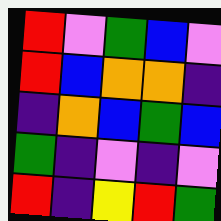[["red", "violet", "green", "blue", "violet"], ["red", "blue", "orange", "orange", "indigo"], ["indigo", "orange", "blue", "green", "blue"], ["green", "indigo", "violet", "indigo", "violet"], ["red", "indigo", "yellow", "red", "green"]]